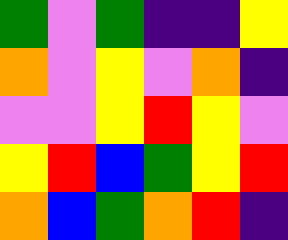[["green", "violet", "green", "indigo", "indigo", "yellow"], ["orange", "violet", "yellow", "violet", "orange", "indigo"], ["violet", "violet", "yellow", "red", "yellow", "violet"], ["yellow", "red", "blue", "green", "yellow", "red"], ["orange", "blue", "green", "orange", "red", "indigo"]]